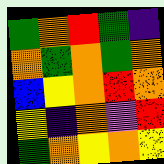[["green", "orange", "red", "green", "indigo"], ["orange", "green", "orange", "green", "orange"], ["blue", "yellow", "orange", "red", "orange"], ["yellow", "indigo", "orange", "violet", "red"], ["green", "orange", "yellow", "orange", "yellow"]]